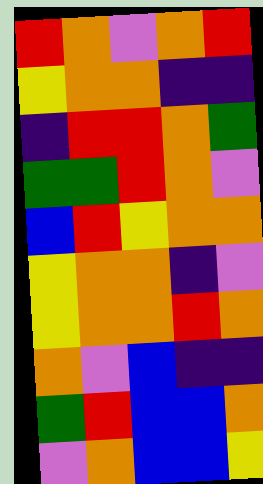[["red", "orange", "violet", "orange", "red"], ["yellow", "orange", "orange", "indigo", "indigo"], ["indigo", "red", "red", "orange", "green"], ["green", "green", "red", "orange", "violet"], ["blue", "red", "yellow", "orange", "orange"], ["yellow", "orange", "orange", "indigo", "violet"], ["yellow", "orange", "orange", "red", "orange"], ["orange", "violet", "blue", "indigo", "indigo"], ["green", "red", "blue", "blue", "orange"], ["violet", "orange", "blue", "blue", "yellow"]]